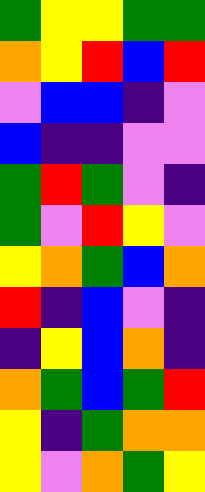[["green", "yellow", "yellow", "green", "green"], ["orange", "yellow", "red", "blue", "red"], ["violet", "blue", "blue", "indigo", "violet"], ["blue", "indigo", "indigo", "violet", "violet"], ["green", "red", "green", "violet", "indigo"], ["green", "violet", "red", "yellow", "violet"], ["yellow", "orange", "green", "blue", "orange"], ["red", "indigo", "blue", "violet", "indigo"], ["indigo", "yellow", "blue", "orange", "indigo"], ["orange", "green", "blue", "green", "red"], ["yellow", "indigo", "green", "orange", "orange"], ["yellow", "violet", "orange", "green", "yellow"]]